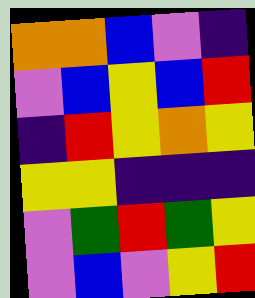[["orange", "orange", "blue", "violet", "indigo"], ["violet", "blue", "yellow", "blue", "red"], ["indigo", "red", "yellow", "orange", "yellow"], ["yellow", "yellow", "indigo", "indigo", "indigo"], ["violet", "green", "red", "green", "yellow"], ["violet", "blue", "violet", "yellow", "red"]]